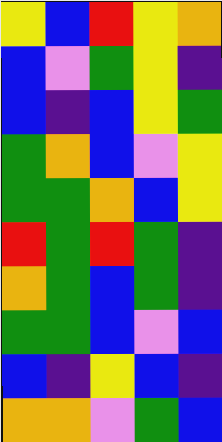[["yellow", "blue", "red", "yellow", "orange"], ["blue", "violet", "green", "yellow", "indigo"], ["blue", "indigo", "blue", "yellow", "green"], ["green", "orange", "blue", "violet", "yellow"], ["green", "green", "orange", "blue", "yellow"], ["red", "green", "red", "green", "indigo"], ["orange", "green", "blue", "green", "indigo"], ["green", "green", "blue", "violet", "blue"], ["blue", "indigo", "yellow", "blue", "indigo"], ["orange", "orange", "violet", "green", "blue"]]